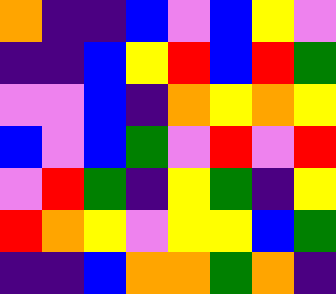[["orange", "indigo", "indigo", "blue", "violet", "blue", "yellow", "violet"], ["indigo", "indigo", "blue", "yellow", "red", "blue", "red", "green"], ["violet", "violet", "blue", "indigo", "orange", "yellow", "orange", "yellow"], ["blue", "violet", "blue", "green", "violet", "red", "violet", "red"], ["violet", "red", "green", "indigo", "yellow", "green", "indigo", "yellow"], ["red", "orange", "yellow", "violet", "yellow", "yellow", "blue", "green"], ["indigo", "indigo", "blue", "orange", "orange", "green", "orange", "indigo"]]